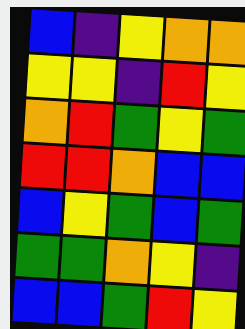[["blue", "indigo", "yellow", "orange", "orange"], ["yellow", "yellow", "indigo", "red", "yellow"], ["orange", "red", "green", "yellow", "green"], ["red", "red", "orange", "blue", "blue"], ["blue", "yellow", "green", "blue", "green"], ["green", "green", "orange", "yellow", "indigo"], ["blue", "blue", "green", "red", "yellow"]]